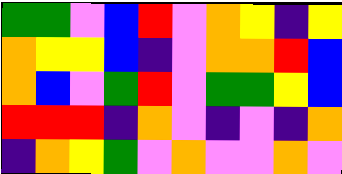[["green", "green", "violet", "blue", "red", "violet", "orange", "yellow", "indigo", "yellow"], ["orange", "yellow", "yellow", "blue", "indigo", "violet", "orange", "orange", "red", "blue"], ["orange", "blue", "violet", "green", "red", "violet", "green", "green", "yellow", "blue"], ["red", "red", "red", "indigo", "orange", "violet", "indigo", "violet", "indigo", "orange"], ["indigo", "orange", "yellow", "green", "violet", "orange", "violet", "violet", "orange", "violet"]]